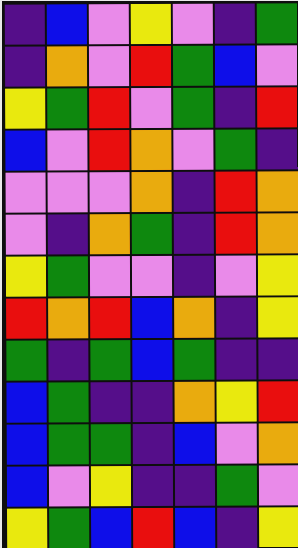[["indigo", "blue", "violet", "yellow", "violet", "indigo", "green"], ["indigo", "orange", "violet", "red", "green", "blue", "violet"], ["yellow", "green", "red", "violet", "green", "indigo", "red"], ["blue", "violet", "red", "orange", "violet", "green", "indigo"], ["violet", "violet", "violet", "orange", "indigo", "red", "orange"], ["violet", "indigo", "orange", "green", "indigo", "red", "orange"], ["yellow", "green", "violet", "violet", "indigo", "violet", "yellow"], ["red", "orange", "red", "blue", "orange", "indigo", "yellow"], ["green", "indigo", "green", "blue", "green", "indigo", "indigo"], ["blue", "green", "indigo", "indigo", "orange", "yellow", "red"], ["blue", "green", "green", "indigo", "blue", "violet", "orange"], ["blue", "violet", "yellow", "indigo", "indigo", "green", "violet"], ["yellow", "green", "blue", "red", "blue", "indigo", "yellow"]]